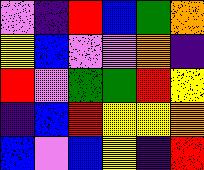[["violet", "indigo", "red", "blue", "green", "orange"], ["yellow", "blue", "violet", "violet", "orange", "indigo"], ["red", "violet", "green", "green", "red", "yellow"], ["indigo", "blue", "red", "yellow", "yellow", "orange"], ["blue", "violet", "blue", "yellow", "indigo", "red"]]